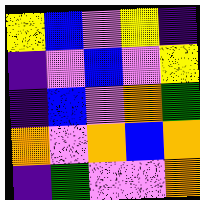[["yellow", "blue", "violet", "yellow", "indigo"], ["indigo", "violet", "blue", "violet", "yellow"], ["indigo", "blue", "violet", "orange", "green"], ["orange", "violet", "orange", "blue", "orange"], ["indigo", "green", "violet", "violet", "orange"]]